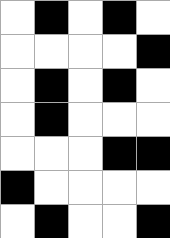[["white", "black", "white", "black", "white"], ["white", "white", "white", "white", "black"], ["white", "black", "white", "black", "white"], ["white", "black", "white", "white", "white"], ["white", "white", "white", "black", "black"], ["black", "white", "white", "white", "white"], ["white", "black", "white", "white", "black"]]